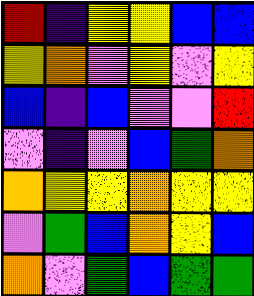[["red", "indigo", "yellow", "yellow", "blue", "blue"], ["yellow", "orange", "violet", "yellow", "violet", "yellow"], ["blue", "indigo", "blue", "violet", "violet", "red"], ["violet", "indigo", "violet", "blue", "green", "orange"], ["orange", "yellow", "yellow", "orange", "yellow", "yellow"], ["violet", "green", "blue", "orange", "yellow", "blue"], ["orange", "violet", "green", "blue", "green", "green"]]